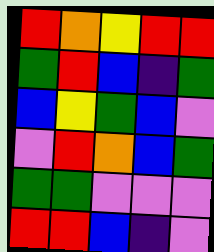[["red", "orange", "yellow", "red", "red"], ["green", "red", "blue", "indigo", "green"], ["blue", "yellow", "green", "blue", "violet"], ["violet", "red", "orange", "blue", "green"], ["green", "green", "violet", "violet", "violet"], ["red", "red", "blue", "indigo", "violet"]]